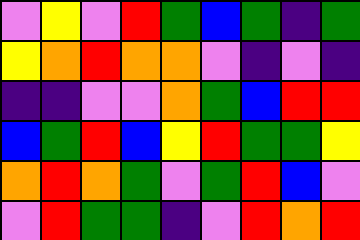[["violet", "yellow", "violet", "red", "green", "blue", "green", "indigo", "green"], ["yellow", "orange", "red", "orange", "orange", "violet", "indigo", "violet", "indigo"], ["indigo", "indigo", "violet", "violet", "orange", "green", "blue", "red", "red"], ["blue", "green", "red", "blue", "yellow", "red", "green", "green", "yellow"], ["orange", "red", "orange", "green", "violet", "green", "red", "blue", "violet"], ["violet", "red", "green", "green", "indigo", "violet", "red", "orange", "red"]]